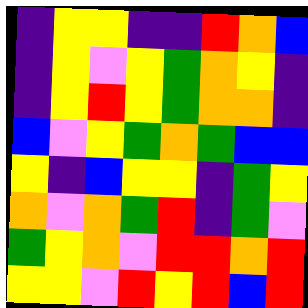[["indigo", "yellow", "yellow", "indigo", "indigo", "red", "orange", "blue"], ["indigo", "yellow", "violet", "yellow", "green", "orange", "yellow", "indigo"], ["indigo", "yellow", "red", "yellow", "green", "orange", "orange", "indigo"], ["blue", "violet", "yellow", "green", "orange", "green", "blue", "blue"], ["yellow", "indigo", "blue", "yellow", "yellow", "indigo", "green", "yellow"], ["orange", "violet", "orange", "green", "red", "indigo", "green", "violet"], ["green", "yellow", "orange", "violet", "red", "red", "orange", "red"], ["yellow", "yellow", "violet", "red", "yellow", "red", "blue", "red"]]